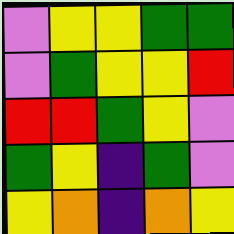[["violet", "yellow", "yellow", "green", "green"], ["violet", "green", "yellow", "yellow", "red"], ["red", "red", "green", "yellow", "violet"], ["green", "yellow", "indigo", "green", "violet"], ["yellow", "orange", "indigo", "orange", "yellow"]]